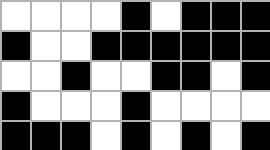[["white", "white", "white", "white", "black", "white", "black", "black", "black"], ["black", "white", "white", "black", "black", "black", "black", "black", "black"], ["white", "white", "black", "white", "white", "black", "black", "white", "black"], ["black", "white", "white", "white", "black", "white", "white", "white", "white"], ["black", "black", "black", "white", "black", "white", "black", "white", "black"]]